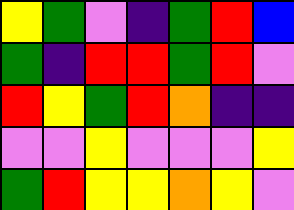[["yellow", "green", "violet", "indigo", "green", "red", "blue"], ["green", "indigo", "red", "red", "green", "red", "violet"], ["red", "yellow", "green", "red", "orange", "indigo", "indigo"], ["violet", "violet", "yellow", "violet", "violet", "violet", "yellow"], ["green", "red", "yellow", "yellow", "orange", "yellow", "violet"]]